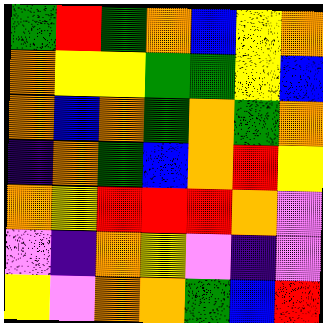[["green", "red", "green", "orange", "blue", "yellow", "orange"], ["orange", "yellow", "yellow", "green", "green", "yellow", "blue"], ["orange", "blue", "orange", "green", "orange", "green", "orange"], ["indigo", "orange", "green", "blue", "orange", "red", "yellow"], ["orange", "yellow", "red", "red", "red", "orange", "violet"], ["violet", "indigo", "orange", "yellow", "violet", "indigo", "violet"], ["yellow", "violet", "orange", "orange", "green", "blue", "red"]]